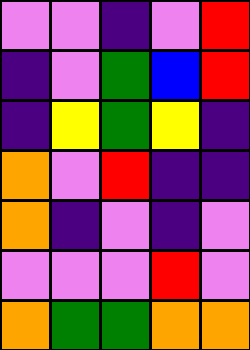[["violet", "violet", "indigo", "violet", "red"], ["indigo", "violet", "green", "blue", "red"], ["indigo", "yellow", "green", "yellow", "indigo"], ["orange", "violet", "red", "indigo", "indigo"], ["orange", "indigo", "violet", "indigo", "violet"], ["violet", "violet", "violet", "red", "violet"], ["orange", "green", "green", "orange", "orange"]]